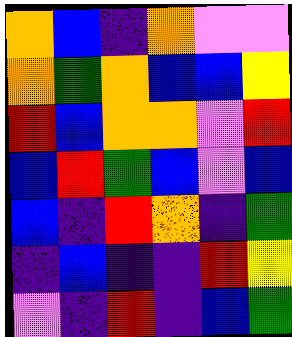[["orange", "blue", "indigo", "orange", "violet", "violet"], ["orange", "green", "orange", "blue", "blue", "yellow"], ["red", "blue", "orange", "orange", "violet", "red"], ["blue", "red", "green", "blue", "violet", "blue"], ["blue", "indigo", "red", "orange", "indigo", "green"], ["indigo", "blue", "indigo", "indigo", "red", "yellow"], ["violet", "indigo", "red", "indigo", "blue", "green"]]